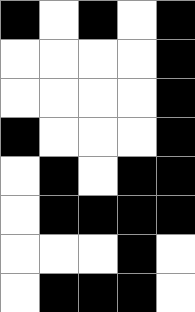[["black", "white", "black", "white", "black"], ["white", "white", "white", "white", "black"], ["white", "white", "white", "white", "black"], ["black", "white", "white", "white", "black"], ["white", "black", "white", "black", "black"], ["white", "black", "black", "black", "black"], ["white", "white", "white", "black", "white"], ["white", "black", "black", "black", "white"]]